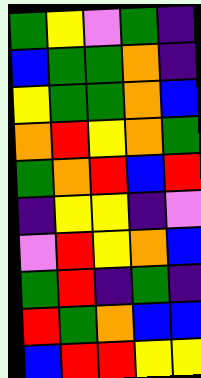[["green", "yellow", "violet", "green", "indigo"], ["blue", "green", "green", "orange", "indigo"], ["yellow", "green", "green", "orange", "blue"], ["orange", "red", "yellow", "orange", "green"], ["green", "orange", "red", "blue", "red"], ["indigo", "yellow", "yellow", "indigo", "violet"], ["violet", "red", "yellow", "orange", "blue"], ["green", "red", "indigo", "green", "indigo"], ["red", "green", "orange", "blue", "blue"], ["blue", "red", "red", "yellow", "yellow"]]